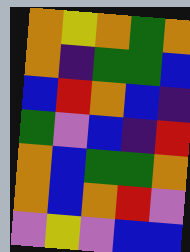[["orange", "yellow", "orange", "green", "orange"], ["orange", "indigo", "green", "green", "blue"], ["blue", "red", "orange", "blue", "indigo"], ["green", "violet", "blue", "indigo", "red"], ["orange", "blue", "green", "green", "orange"], ["orange", "blue", "orange", "red", "violet"], ["violet", "yellow", "violet", "blue", "blue"]]